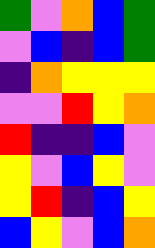[["green", "violet", "orange", "blue", "green"], ["violet", "blue", "indigo", "blue", "green"], ["indigo", "orange", "yellow", "yellow", "yellow"], ["violet", "violet", "red", "yellow", "orange"], ["red", "indigo", "indigo", "blue", "violet"], ["yellow", "violet", "blue", "yellow", "violet"], ["yellow", "red", "indigo", "blue", "yellow"], ["blue", "yellow", "violet", "blue", "orange"]]